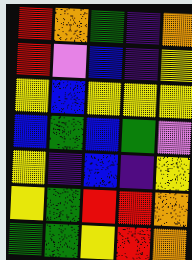[["red", "orange", "green", "indigo", "orange"], ["red", "violet", "blue", "indigo", "yellow"], ["yellow", "blue", "yellow", "yellow", "yellow"], ["blue", "green", "blue", "green", "violet"], ["yellow", "indigo", "blue", "indigo", "yellow"], ["yellow", "green", "red", "red", "orange"], ["green", "green", "yellow", "red", "orange"]]